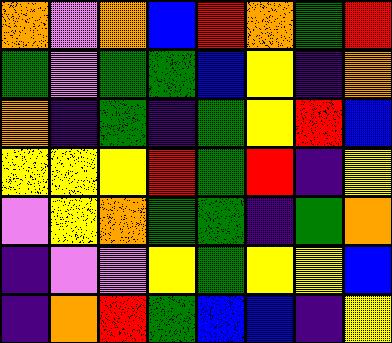[["orange", "violet", "orange", "blue", "red", "orange", "green", "red"], ["green", "violet", "green", "green", "blue", "yellow", "indigo", "orange"], ["orange", "indigo", "green", "indigo", "green", "yellow", "red", "blue"], ["yellow", "yellow", "yellow", "red", "green", "red", "indigo", "yellow"], ["violet", "yellow", "orange", "green", "green", "indigo", "green", "orange"], ["indigo", "violet", "violet", "yellow", "green", "yellow", "yellow", "blue"], ["indigo", "orange", "red", "green", "blue", "blue", "indigo", "yellow"]]